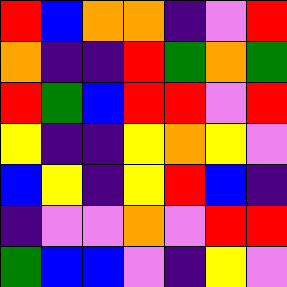[["red", "blue", "orange", "orange", "indigo", "violet", "red"], ["orange", "indigo", "indigo", "red", "green", "orange", "green"], ["red", "green", "blue", "red", "red", "violet", "red"], ["yellow", "indigo", "indigo", "yellow", "orange", "yellow", "violet"], ["blue", "yellow", "indigo", "yellow", "red", "blue", "indigo"], ["indigo", "violet", "violet", "orange", "violet", "red", "red"], ["green", "blue", "blue", "violet", "indigo", "yellow", "violet"]]